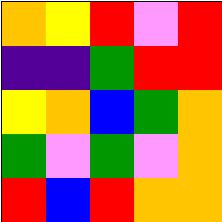[["orange", "yellow", "red", "violet", "red"], ["indigo", "indigo", "green", "red", "red"], ["yellow", "orange", "blue", "green", "orange"], ["green", "violet", "green", "violet", "orange"], ["red", "blue", "red", "orange", "orange"]]